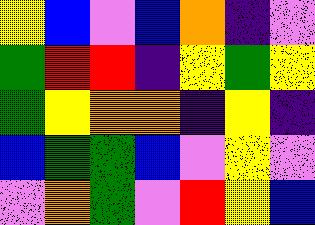[["yellow", "blue", "violet", "blue", "orange", "indigo", "violet"], ["green", "red", "red", "indigo", "yellow", "green", "yellow"], ["green", "yellow", "orange", "orange", "indigo", "yellow", "indigo"], ["blue", "green", "green", "blue", "violet", "yellow", "violet"], ["violet", "orange", "green", "violet", "red", "yellow", "blue"]]